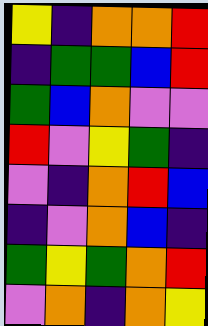[["yellow", "indigo", "orange", "orange", "red"], ["indigo", "green", "green", "blue", "red"], ["green", "blue", "orange", "violet", "violet"], ["red", "violet", "yellow", "green", "indigo"], ["violet", "indigo", "orange", "red", "blue"], ["indigo", "violet", "orange", "blue", "indigo"], ["green", "yellow", "green", "orange", "red"], ["violet", "orange", "indigo", "orange", "yellow"]]